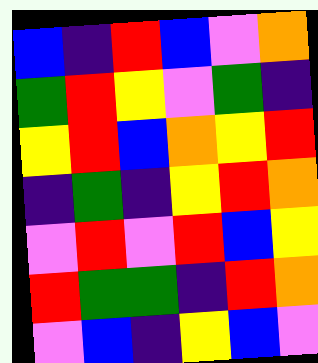[["blue", "indigo", "red", "blue", "violet", "orange"], ["green", "red", "yellow", "violet", "green", "indigo"], ["yellow", "red", "blue", "orange", "yellow", "red"], ["indigo", "green", "indigo", "yellow", "red", "orange"], ["violet", "red", "violet", "red", "blue", "yellow"], ["red", "green", "green", "indigo", "red", "orange"], ["violet", "blue", "indigo", "yellow", "blue", "violet"]]